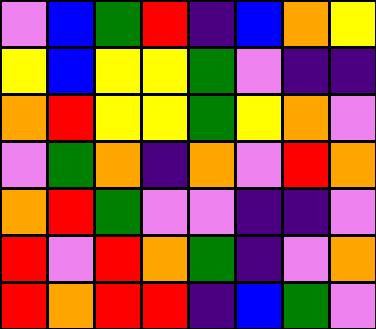[["violet", "blue", "green", "red", "indigo", "blue", "orange", "yellow"], ["yellow", "blue", "yellow", "yellow", "green", "violet", "indigo", "indigo"], ["orange", "red", "yellow", "yellow", "green", "yellow", "orange", "violet"], ["violet", "green", "orange", "indigo", "orange", "violet", "red", "orange"], ["orange", "red", "green", "violet", "violet", "indigo", "indigo", "violet"], ["red", "violet", "red", "orange", "green", "indigo", "violet", "orange"], ["red", "orange", "red", "red", "indigo", "blue", "green", "violet"]]